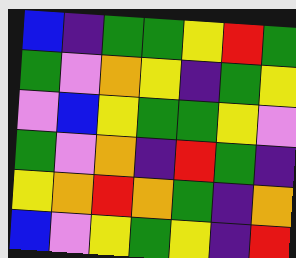[["blue", "indigo", "green", "green", "yellow", "red", "green"], ["green", "violet", "orange", "yellow", "indigo", "green", "yellow"], ["violet", "blue", "yellow", "green", "green", "yellow", "violet"], ["green", "violet", "orange", "indigo", "red", "green", "indigo"], ["yellow", "orange", "red", "orange", "green", "indigo", "orange"], ["blue", "violet", "yellow", "green", "yellow", "indigo", "red"]]